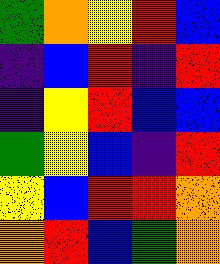[["green", "orange", "yellow", "red", "blue"], ["indigo", "blue", "red", "indigo", "red"], ["indigo", "yellow", "red", "blue", "blue"], ["green", "yellow", "blue", "indigo", "red"], ["yellow", "blue", "red", "red", "orange"], ["orange", "red", "blue", "green", "orange"]]